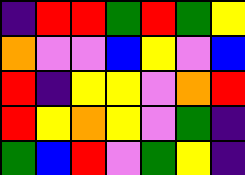[["indigo", "red", "red", "green", "red", "green", "yellow"], ["orange", "violet", "violet", "blue", "yellow", "violet", "blue"], ["red", "indigo", "yellow", "yellow", "violet", "orange", "red"], ["red", "yellow", "orange", "yellow", "violet", "green", "indigo"], ["green", "blue", "red", "violet", "green", "yellow", "indigo"]]